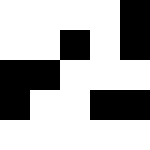[["white", "white", "white", "white", "black"], ["white", "white", "black", "white", "black"], ["black", "black", "white", "white", "white"], ["black", "white", "white", "black", "black"], ["white", "white", "white", "white", "white"]]